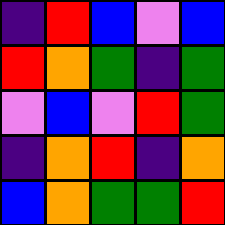[["indigo", "red", "blue", "violet", "blue"], ["red", "orange", "green", "indigo", "green"], ["violet", "blue", "violet", "red", "green"], ["indigo", "orange", "red", "indigo", "orange"], ["blue", "orange", "green", "green", "red"]]